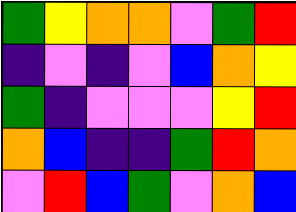[["green", "yellow", "orange", "orange", "violet", "green", "red"], ["indigo", "violet", "indigo", "violet", "blue", "orange", "yellow"], ["green", "indigo", "violet", "violet", "violet", "yellow", "red"], ["orange", "blue", "indigo", "indigo", "green", "red", "orange"], ["violet", "red", "blue", "green", "violet", "orange", "blue"]]